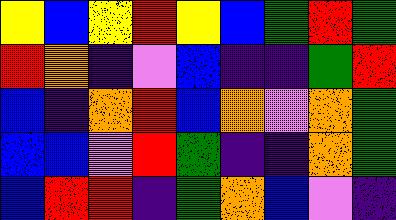[["yellow", "blue", "yellow", "red", "yellow", "blue", "green", "red", "green"], ["red", "orange", "indigo", "violet", "blue", "indigo", "indigo", "green", "red"], ["blue", "indigo", "orange", "red", "blue", "orange", "violet", "orange", "green"], ["blue", "blue", "violet", "red", "green", "indigo", "indigo", "orange", "green"], ["blue", "red", "red", "indigo", "green", "orange", "blue", "violet", "indigo"]]